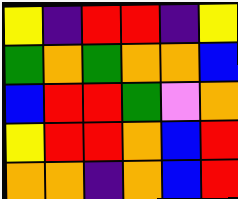[["yellow", "indigo", "red", "red", "indigo", "yellow"], ["green", "orange", "green", "orange", "orange", "blue"], ["blue", "red", "red", "green", "violet", "orange"], ["yellow", "red", "red", "orange", "blue", "red"], ["orange", "orange", "indigo", "orange", "blue", "red"]]